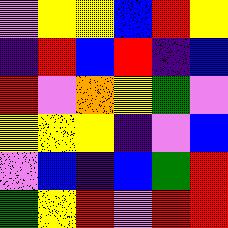[["violet", "yellow", "yellow", "blue", "red", "yellow"], ["indigo", "red", "blue", "red", "indigo", "blue"], ["red", "violet", "orange", "yellow", "green", "violet"], ["yellow", "yellow", "yellow", "indigo", "violet", "blue"], ["violet", "blue", "indigo", "blue", "green", "red"], ["green", "yellow", "red", "violet", "red", "red"]]